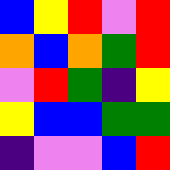[["blue", "yellow", "red", "violet", "red"], ["orange", "blue", "orange", "green", "red"], ["violet", "red", "green", "indigo", "yellow"], ["yellow", "blue", "blue", "green", "green"], ["indigo", "violet", "violet", "blue", "red"]]